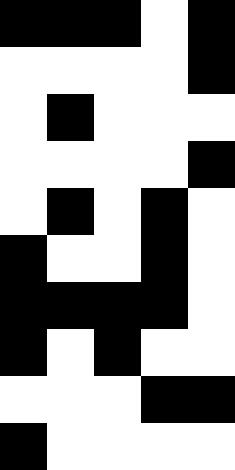[["black", "black", "black", "white", "black"], ["white", "white", "white", "white", "black"], ["white", "black", "white", "white", "white"], ["white", "white", "white", "white", "black"], ["white", "black", "white", "black", "white"], ["black", "white", "white", "black", "white"], ["black", "black", "black", "black", "white"], ["black", "white", "black", "white", "white"], ["white", "white", "white", "black", "black"], ["black", "white", "white", "white", "white"]]